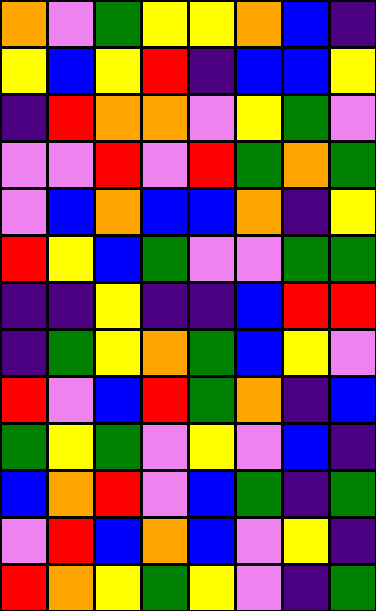[["orange", "violet", "green", "yellow", "yellow", "orange", "blue", "indigo"], ["yellow", "blue", "yellow", "red", "indigo", "blue", "blue", "yellow"], ["indigo", "red", "orange", "orange", "violet", "yellow", "green", "violet"], ["violet", "violet", "red", "violet", "red", "green", "orange", "green"], ["violet", "blue", "orange", "blue", "blue", "orange", "indigo", "yellow"], ["red", "yellow", "blue", "green", "violet", "violet", "green", "green"], ["indigo", "indigo", "yellow", "indigo", "indigo", "blue", "red", "red"], ["indigo", "green", "yellow", "orange", "green", "blue", "yellow", "violet"], ["red", "violet", "blue", "red", "green", "orange", "indigo", "blue"], ["green", "yellow", "green", "violet", "yellow", "violet", "blue", "indigo"], ["blue", "orange", "red", "violet", "blue", "green", "indigo", "green"], ["violet", "red", "blue", "orange", "blue", "violet", "yellow", "indigo"], ["red", "orange", "yellow", "green", "yellow", "violet", "indigo", "green"]]